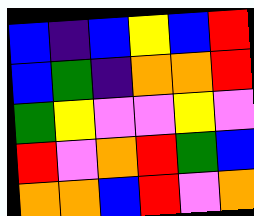[["blue", "indigo", "blue", "yellow", "blue", "red"], ["blue", "green", "indigo", "orange", "orange", "red"], ["green", "yellow", "violet", "violet", "yellow", "violet"], ["red", "violet", "orange", "red", "green", "blue"], ["orange", "orange", "blue", "red", "violet", "orange"]]